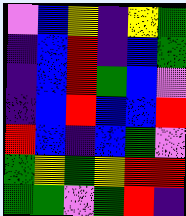[["violet", "blue", "yellow", "indigo", "yellow", "green"], ["indigo", "blue", "red", "indigo", "blue", "green"], ["indigo", "blue", "red", "green", "blue", "violet"], ["indigo", "blue", "red", "blue", "blue", "red"], ["red", "blue", "indigo", "blue", "green", "violet"], ["green", "yellow", "green", "yellow", "red", "red"], ["green", "green", "violet", "green", "red", "indigo"]]